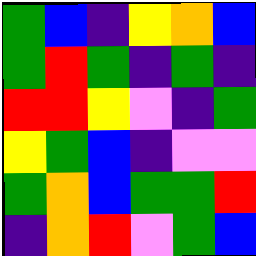[["green", "blue", "indigo", "yellow", "orange", "blue"], ["green", "red", "green", "indigo", "green", "indigo"], ["red", "red", "yellow", "violet", "indigo", "green"], ["yellow", "green", "blue", "indigo", "violet", "violet"], ["green", "orange", "blue", "green", "green", "red"], ["indigo", "orange", "red", "violet", "green", "blue"]]